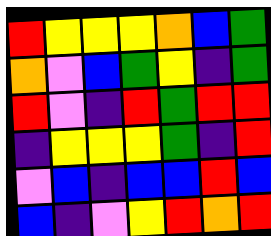[["red", "yellow", "yellow", "yellow", "orange", "blue", "green"], ["orange", "violet", "blue", "green", "yellow", "indigo", "green"], ["red", "violet", "indigo", "red", "green", "red", "red"], ["indigo", "yellow", "yellow", "yellow", "green", "indigo", "red"], ["violet", "blue", "indigo", "blue", "blue", "red", "blue"], ["blue", "indigo", "violet", "yellow", "red", "orange", "red"]]